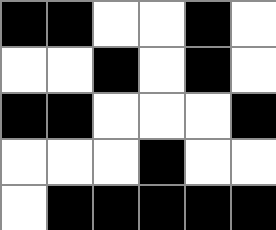[["black", "black", "white", "white", "black", "white"], ["white", "white", "black", "white", "black", "white"], ["black", "black", "white", "white", "white", "black"], ["white", "white", "white", "black", "white", "white"], ["white", "black", "black", "black", "black", "black"]]